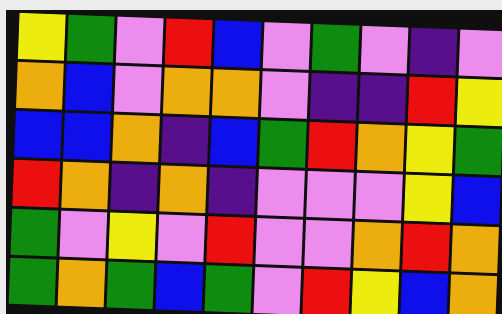[["yellow", "green", "violet", "red", "blue", "violet", "green", "violet", "indigo", "violet"], ["orange", "blue", "violet", "orange", "orange", "violet", "indigo", "indigo", "red", "yellow"], ["blue", "blue", "orange", "indigo", "blue", "green", "red", "orange", "yellow", "green"], ["red", "orange", "indigo", "orange", "indigo", "violet", "violet", "violet", "yellow", "blue"], ["green", "violet", "yellow", "violet", "red", "violet", "violet", "orange", "red", "orange"], ["green", "orange", "green", "blue", "green", "violet", "red", "yellow", "blue", "orange"]]